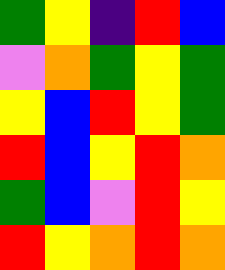[["green", "yellow", "indigo", "red", "blue"], ["violet", "orange", "green", "yellow", "green"], ["yellow", "blue", "red", "yellow", "green"], ["red", "blue", "yellow", "red", "orange"], ["green", "blue", "violet", "red", "yellow"], ["red", "yellow", "orange", "red", "orange"]]